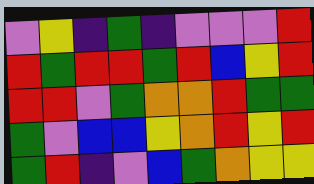[["violet", "yellow", "indigo", "green", "indigo", "violet", "violet", "violet", "red"], ["red", "green", "red", "red", "green", "red", "blue", "yellow", "red"], ["red", "red", "violet", "green", "orange", "orange", "red", "green", "green"], ["green", "violet", "blue", "blue", "yellow", "orange", "red", "yellow", "red"], ["green", "red", "indigo", "violet", "blue", "green", "orange", "yellow", "yellow"]]